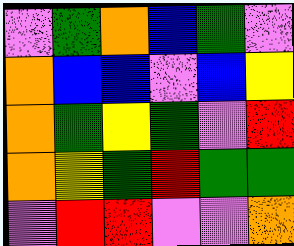[["violet", "green", "orange", "blue", "green", "violet"], ["orange", "blue", "blue", "violet", "blue", "yellow"], ["orange", "green", "yellow", "green", "violet", "red"], ["orange", "yellow", "green", "red", "green", "green"], ["violet", "red", "red", "violet", "violet", "orange"]]